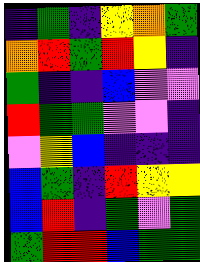[["indigo", "green", "indigo", "yellow", "orange", "green"], ["orange", "red", "green", "red", "yellow", "indigo"], ["green", "indigo", "indigo", "blue", "violet", "violet"], ["red", "green", "green", "violet", "violet", "indigo"], ["violet", "yellow", "blue", "indigo", "indigo", "indigo"], ["blue", "green", "indigo", "red", "yellow", "yellow"], ["blue", "red", "indigo", "green", "violet", "green"], ["green", "red", "red", "blue", "green", "green"]]